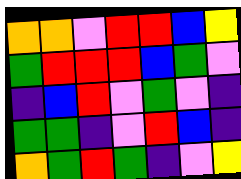[["orange", "orange", "violet", "red", "red", "blue", "yellow"], ["green", "red", "red", "red", "blue", "green", "violet"], ["indigo", "blue", "red", "violet", "green", "violet", "indigo"], ["green", "green", "indigo", "violet", "red", "blue", "indigo"], ["orange", "green", "red", "green", "indigo", "violet", "yellow"]]